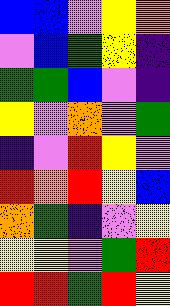[["blue", "blue", "violet", "yellow", "orange"], ["violet", "blue", "green", "yellow", "indigo"], ["green", "green", "blue", "violet", "indigo"], ["yellow", "violet", "orange", "violet", "green"], ["indigo", "violet", "red", "yellow", "violet"], ["red", "orange", "red", "yellow", "blue"], ["orange", "green", "indigo", "violet", "yellow"], ["yellow", "yellow", "violet", "green", "red"], ["red", "red", "green", "red", "yellow"]]